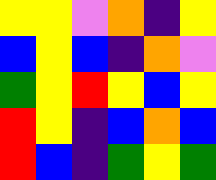[["yellow", "yellow", "violet", "orange", "indigo", "yellow"], ["blue", "yellow", "blue", "indigo", "orange", "violet"], ["green", "yellow", "red", "yellow", "blue", "yellow"], ["red", "yellow", "indigo", "blue", "orange", "blue"], ["red", "blue", "indigo", "green", "yellow", "green"]]